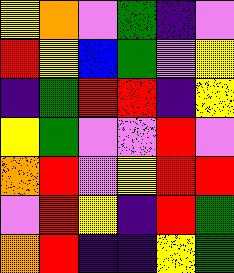[["yellow", "orange", "violet", "green", "indigo", "violet"], ["red", "yellow", "blue", "green", "violet", "yellow"], ["indigo", "green", "red", "red", "indigo", "yellow"], ["yellow", "green", "violet", "violet", "red", "violet"], ["orange", "red", "violet", "yellow", "red", "red"], ["violet", "red", "yellow", "indigo", "red", "green"], ["orange", "red", "indigo", "indigo", "yellow", "green"]]